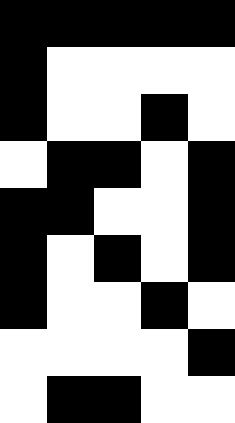[["black", "black", "black", "black", "black"], ["black", "white", "white", "white", "white"], ["black", "white", "white", "black", "white"], ["white", "black", "black", "white", "black"], ["black", "black", "white", "white", "black"], ["black", "white", "black", "white", "black"], ["black", "white", "white", "black", "white"], ["white", "white", "white", "white", "black"], ["white", "black", "black", "white", "white"]]